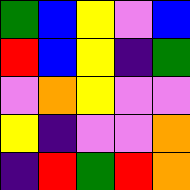[["green", "blue", "yellow", "violet", "blue"], ["red", "blue", "yellow", "indigo", "green"], ["violet", "orange", "yellow", "violet", "violet"], ["yellow", "indigo", "violet", "violet", "orange"], ["indigo", "red", "green", "red", "orange"]]